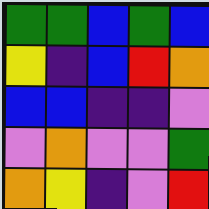[["green", "green", "blue", "green", "blue"], ["yellow", "indigo", "blue", "red", "orange"], ["blue", "blue", "indigo", "indigo", "violet"], ["violet", "orange", "violet", "violet", "green"], ["orange", "yellow", "indigo", "violet", "red"]]